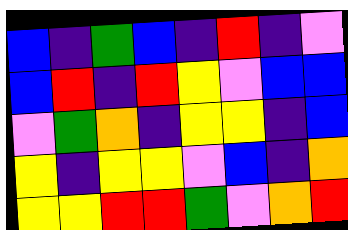[["blue", "indigo", "green", "blue", "indigo", "red", "indigo", "violet"], ["blue", "red", "indigo", "red", "yellow", "violet", "blue", "blue"], ["violet", "green", "orange", "indigo", "yellow", "yellow", "indigo", "blue"], ["yellow", "indigo", "yellow", "yellow", "violet", "blue", "indigo", "orange"], ["yellow", "yellow", "red", "red", "green", "violet", "orange", "red"]]